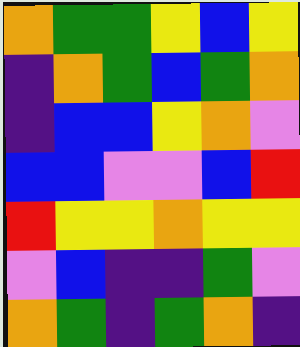[["orange", "green", "green", "yellow", "blue", "yellow"], ["indigo", "orange", "green", "blue", "green", "orange"], ["indigo", "blue", "blue", "yellow", "orange", "violet"], ["blue", "blue", "violet", "violet", "blue", "red"], ["red", "yellow", "yellow", "orange", "yellow", "yellow"], ["violet", "blue", "indigo", "indigo", "green", "violet"], ["orange", "green", "indigo", "green", "orange", "indigo"]]